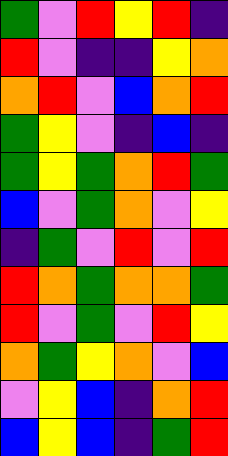[["green", "violet", "red", "yellow", "red", "indigo"], ["red", "violet", "indigo", "indigo", "yellow", "orange"], ["orange", "red", "violet", "blue", "orange", "red"], ["green", "yellow", "violet", "indigo", "blue", "indigo"], ["green", "yellow", "green", "orange", "red", "green"], ["blue", "violet", "green", "orange", "violet", "yellow"], ["indigo", "green", "violet", "red", "violet", "red"], ["red", "orange", "green", "orange", "orange", "green"], ["red", "violet", "green", "violet", "red", "yellow"], ["orange", "green", "yellow", "orange", "violet", "blue"], ["violet", "yellow", "blue", "indigo", "orange", "red"], ["blue", "yellow", "blue", "indigo", "green", "red"]]